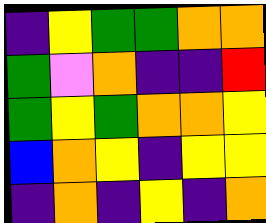[["indigo", "yellow", "green", "green", "orange", "orange"], ["green", "violet", "orange", "indigo", "indigo", "red"], ["green", "yellow", "green", "orange", "orange", "yellow"], ["blue", "orange", "yellow", "indigo", "yellow", "yellow"], ["indigo", "orange", "indigo", "yellow", "indigo", "orange"]]